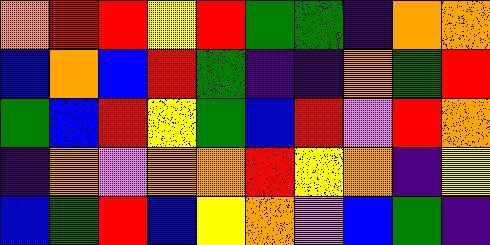[["orange", "red", "red", "yellow", "red", "green", "green", "indigo", "orange", "orange"], ["blue", "orange", "blue", "red", "green", "indigo", "indigo", "orange", "green", "red"], ["green", "blue", "red", "yellow", "green", "blue", "red", "violet", "red", "orange"], ["indigo", "orange", "violet", "orange", "orange", "red", "yellow", "orange", "indigo", "yellow"], ["blue", "green", "red", "blue", "yellow", "orange", "violet", "blue", "green", "indigo"]]